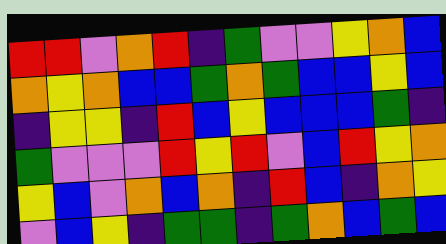[["red", "red", "violet", "orange", "red", "indigo", "green", "violet", "violet", "yellow", "orange", "blue"], ["orange", "yellow", "orange", "blue", "blue", "green", "orange", "green", "blue", "blue", "yellow", "blue"], ["indigo", "yellow", "yellow", "indigo", "red", "blue", "yellow", "blue", "blue", "blue", "green", "indigo"], ["green", "violet", "violet", "violet", "red", "yellow", "red", "violet", "blue", "red", "yellow", "orange"], ["yellow", "blue", "violet", "orange", "blue", "orange", "indigo", "red", "blue", "indigo", "orange", "yellow"], ["violet", "blue", "yellow", "indigo", "green", "green", "indigo", "green", "orange", "blue", "green", "blue"]]